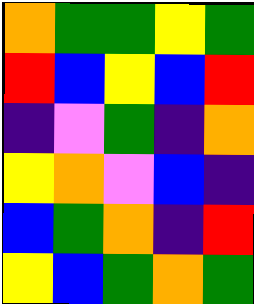[["orange", "green", "green", "yellow", "green"], ["red", "blue", "yellow", "blue", "red"], ["indigo", "violet", "green", "indigo", "orange"], ["yellow", "orange", "violet", "blue", "indigo"], ["blue", "green", "orange", "indigo", "red"], ["yellow", "blue", "green", "orange", "green"]]